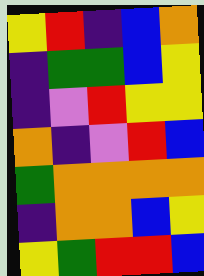[["yellow", "red", "indigo", "blue", "orange"], ["indigo", "green", "green", "blue", "yellow"], ["indigo", "violet", "red", "yellow", "yellow"], ["orange", "indigo", "violet", "red", "blue"], ["green", "orange", "orange", "orange", "orange"], ["indigo", "orange", "orange", "blue", "yellow"], ["yellow", "green", "red", "red", "blue"]]